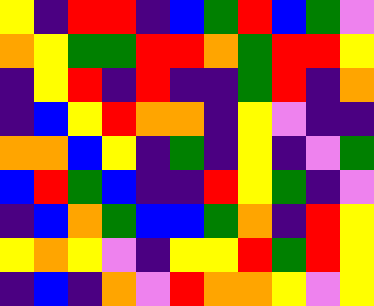[["yellow", "indigo", "red", "red", "indigo", "blue", "green", "red", "blue", "green", "violet"], ["orange", "yellow", "green", "green", "red", "red", "orange", "green", "red", "red", "yellow"], ["indigo", "yellow", "red", "indigo", "red", "indigo", "indigo", "green", "red", "indigo", "orange"], ["indigo", "blue", "yellow", "red", "orange", "orange", "indigo", "yellow", "violet", "indigo", "indigo"], ["orange", "orange", "blue", "yellow", "indigo", "green", "indigo", "yellow", "indigo", "violet", "green"], ["blue", "red", "green", "blue", "indigo", "indigo", "red", "yellow", "green", "indigo", "violet"], ["indigo", "blue", "orange", "green", "blue", "blue", "green", "orange", "indigo", "red", "yellow"], ["yellow", "orange", "yellow", "violet", "indigo", "yellow", "yellow", "red", "green", "red", "yellow"], ["indigo", "blue", "indigo", "orange", "violet", "red", "orange", "orange", "yellow", "violet", "yellow"]]